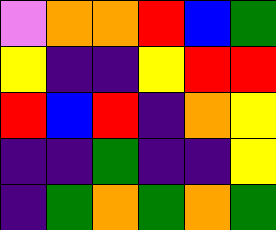[["violet", "orange", "orange", "red", "blue", "green"], ["yellow", "indigo", "indigo", "yellow", "red", "red"], ["red", "blue", "red", "indigo", "orange", "yellow"], ["indigo", "indigo", "green", "indigo", "indigo", "yellow"], ["indigo", "green", "orange", "green", "orange", "green"]]